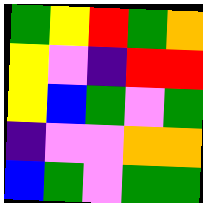[["green", "yellow", "red", "green", "orange"], ["yellow", "violet", "indigo", "red", "red"], ["yellow", "blue", "green", "violet", "green"], ["indigo", "violet", "violet", "orange", "orange"], ["blue", "green", "violet", "green", "green"]]